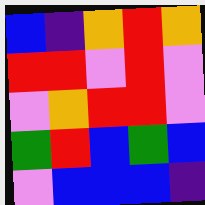[["blue", "indigo", "orange", "red", "orange"], ["red", "red", "violet", "red", "violet"], ["violet", "orange", "red", "red", "violet"], ["green", "red", "blue", "green", "blue"], ["violet", "blue", "blue", "blue", "indigo"]]